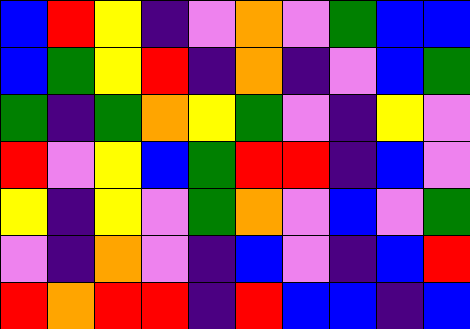[["blue", "red", "yellow", "indigo", "violet", "orange", "violet", "green", "blue", "blue"], ["blue", "green", "yellow", "red", "indigo", "orange", "indigo", "violet", "blue", "green"], ["green", "indigo", "green", "orange", "yellow", "green", "violet", "indigo", "yellow", "violet"], ["red", "violet", "yellow", "blue", "green", "red", "red", "indigo", "blue", "violet"], ["yellow", "indigo", "yellow", "violet", "green", "orange", "violet", "blue", "violet", "green"], ["violet", "indigo", "orange", "violet", "indigo", "blue", "violet", "indigo", "blue", "red"], ["red", "orange", "red", "red", "indigo", "red", "blue", "blue", "indigo", "blue"]]